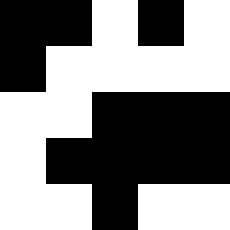[["black", "black", "white", "black", "white"], ["black", "white", "white", "white", "white"], ["white", "white", "black", "black", "black"], ["white", "black", "black", "black", "black"], ["white", "white", "black", "white", "white"]]